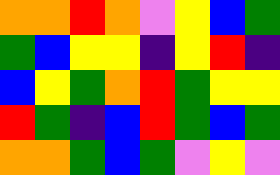[["orange", "orange", "red", "orange", "violet", "yellow", "blue", "green"], ["green", "blue", "yellow", "yellow", "indigo", "yellow", "red", "indigo"], ["blue", "yellow", "green", "orange", "red", "green", "yellow", "yellow"], ["red", "green", "indigo", "blue", "red", "green", "blue", "green"], ["orange", "orange", "green", "blue", "green", "violet", "yellow", "violet"]]